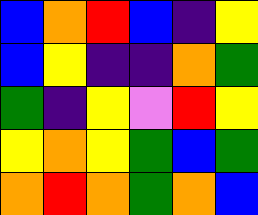[["blue", "orange", "red", "blue", "indigo", "yellow"], ["blue", "yellow", "indigo", "indigo", "orange", "green"], ["green", "indigo", "yellow", "violet", "red", "yellow"], ["yellow", "orange", "yellow", "green", "blue", "green"], ["orange", "red", "orange", "green", "orange", "blue"]]